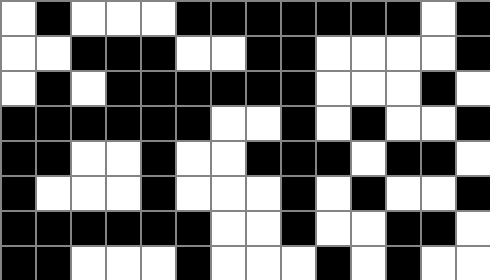[["white", "black", "white", "white", "white", "black", "black", "black", "black", "black", "black", "black", "white", "black"], ["white", "white", "black", "black", "black", "white", "white", "black", "black", "white", "white", "white", "white", "black"], ["white", "black", "white", "black", "black", "black", "black", "black", "black", "white", "white", "white", "black", "white"], ["black", "black", "black", "black", "black", "black", "white", "white", "black", "white", "black", "white", "white", "black"], ["black", "black", "white", "white", "black", "white", "white", "black", "black", "black", "white", "black", "black", "white"], ["black", "white", "white", "white", "black", "white", "white", "white", "black", "white", "black", "white", "white", "black"], ["black", "black", "black", "black", "black", "black", "white", "white", "black", "white", "white", "black", "black", "white"], ["black", "black", "white", "white", "white", "black", "white", "white", "white", "black", "white", "black", "white", "white"]]